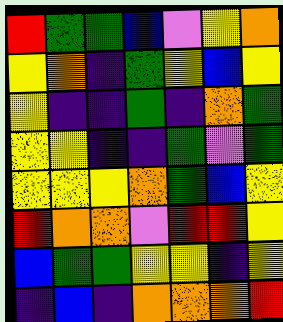[["red", "green", "green", "blue", "violet", "yellow", "orange"], ["yellow", "orange", "indigo", "green", "yellow", "blue", "yellow"], ["yellow", "indigo", "indigo", "green", "indigo", "orange", "green"], ["yellow", "yellow", "indigo", "indigo", "green", "violet", "green"], ["yellow", "yellow", "yellow", "orange", "green", "blue", "yellow"], ["red", "orange", "orange", "violet", "red", "red", "yellow"], ["blue", "green", "green", "yellow", "yellow", "indigo", "yellow"], ["indigo", "blue", "indigo", "orange", "orange", "orange", "red"]]